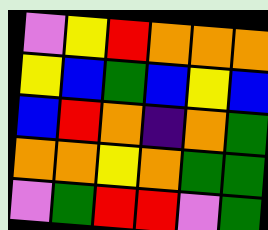[["violet", "yellow", "red", "orange", "orange", "orange"], ["yellow", "blue", "green", "blue", "yellow", "blue"], ["blue", "red", "orange", "indigo", "orange", "green"], ["orange", "orange", "yellow", "orange", "green", "green"], ["violet", "green", "red", "red", "violet", "green"]]